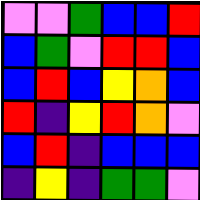[["violet", "violet", "green", "blue", "blue", "red"], ["blue", "green", "violet", "red", "red", "blue"], ["blue", "red", "blue", "yellow", "orange", "blue"], ["red", "indigo", "yellow", "red", "orange", "violet"], ["blue", "red", "indigo", "blue", "blue", "blue"], ["indigo", "yellow", "indigo", "green", "green", "violet"]]